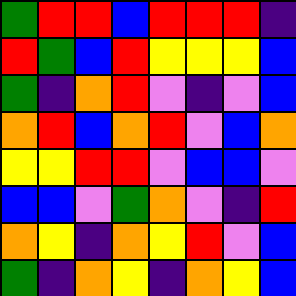[["green", "red", "red", "blue", "red", "red", "red", "indigo"], ["red", "green", "blue", "red", "yellow", "yellow", "yellow", "blue"], ["green", "indigo", "orange", "red", "violet", "indigo", "violet", "blue"], ["orange", "red", "blue", "orange", "red", "violet", "blue", "orange"], ["yellow", "yellow", "red", "red", "violet", "blue", "blue", "violet"], ["blue", "blue", "violet", "green", "orange", "violet", "indigo", "red"], ["orange", "yellow", "indigo", "orange", "yellow", "red", "violet", "blue"], ["green", "indigo", "orange", "yellow", "indigo", "orange", "yellow", "blue"]]